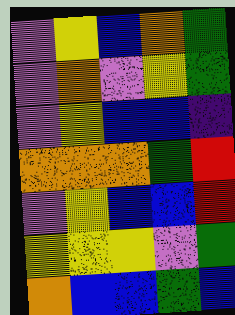[["violet", "yellow", "blue", "orange", "green"], ["violet", "orange", "violet", "yellow", "green"], ["violet", "yellow", "blue", "blue", "indigo"], ["orange", "orange", "orange", "green", "red"], ["violet", "yellow", "blue", "blue", "red"], ["yellow", "yellow", "yellow", "violet", "green"], ["orange", "blue", "blue", "green", "blue"]]